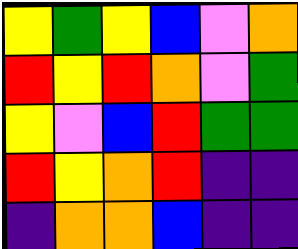[["yellow", "green", "yellow", "blue", "violet", "orange"], ["red", "yellow", "red", "orange", "violet", "green"], ["yellow", "violet", "blue", "red", "green", "green"], ["red", "yellow", "orange", "red", "indigo", "indigo"], ["indigo", "orange", "orange", "blue", "indigo", "indigo"]]